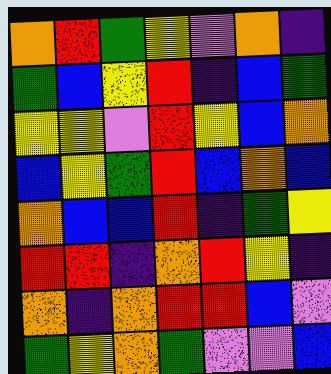[["orange", "red", "green", "yellow", "violet", "orange", "indigo"], ["green", "blue", "yellow", "red", "indigo", "blue", "green"], ["yellow", "yellow", "violet", "red", "yellow", "blue", "orange"], ["blue", "yellow", "green", "red", "blue", "orange", "blue"], ["orange", "blue", "blue", "red", "indigo", "green", "yellow"], ["red", "red", "indigo", "orange", "red", "yellow", "indigo"], ["orange", "indigo", "orange", "red", "red", "blue", "violet"], ["green", "yellow", "orange", "green", "violet", "violet", "blue"]]